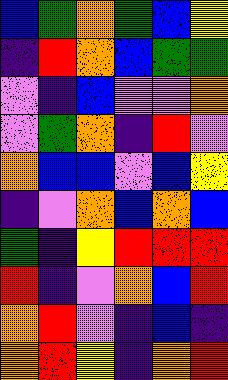[["blue", "green", "orange", "green", "blue", "yellow"], ["indigo", "red", "orange", "blue", "green", "green"], ["violet", "indigo", "blue", "violet", "violet", "orange"], ["violet", "green", "orange", "indigo", "red", "violet"], ["orange", "blue", "blue", "violet", "blue", "yellow"], ["indigo", "violet", "orange", "blue", "orange", "blue"], ["green", "indigo", "yellow", "red", "red", "red"], ["red", "indigo", "violet", "orange", "blue", "red"], ["orange", "red", "violet", "indigo", "blue", "indigo"], ["orange", "red", "yellow", "indigo", "orange", "red"]]